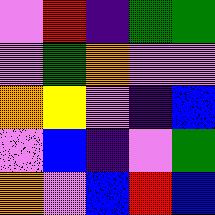[["violet", "red", "indigo", "green", "green"], ["violet", "green", "orange", "violet", "violet"], ["orange", "yellow", "violet", "indigo", "blue"], ["violet", "blue", "indigo", "violet", "green"], ["orange", "violet", "blue", "red", "blue"]]